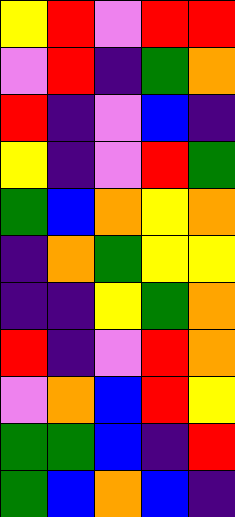[["yellow", "red", "violet", "red", "red"], ["violet", "red", "indigo", "green", "orange"], ["red", "indigo", "violet", "blue", "indigo"], ["yellow", "indigo", "violet", "red", "green"], ["green", "blue", "orange", "yellow", "orange"], ["indigo", "orange", "green", "yellow", "yellow"], ["indigo", "indigo", "yellow", "green", "orange"], ["red", "indigo", "violet", "red", "orange"], ["violet", "orange", "blue", "red", "yellow"], ["green", "green", "blue", "indigo", "red"], ["green", "blue", "orange", "blue", "indigo"]]